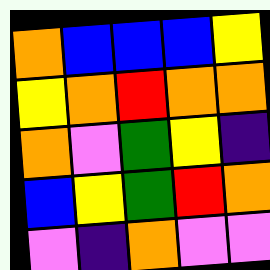[["orange", "blue", "blue", "blue", "yellow"], ["yellow", "orange", "red", "orange", "orange"], ["orange", "violet", "green", "yellow", "indigo"], ["blue", "yellow", "green", "red", "orange"], ["violet", "indigo", "orange", "violet", "violet"]]